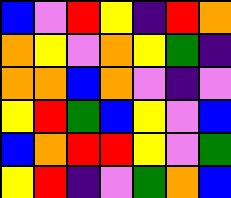[["blue", "violet", "red", "yellow", "indigo", "red", "orange"], ["orange", "yellow", "violet", "orange", "yellow", "green", "indigo"], ["orange", "orange", "blue", "orange", "violet", "indigo", "violet"], ["yellow", "red", "green", "blue", "yellow", "violet", "blue"], ["blue", "orange", "red", "red", "yellow", "violet", "green"], ["yellow", "red", "indigo", "violet", "green", "orange", "blue"]]